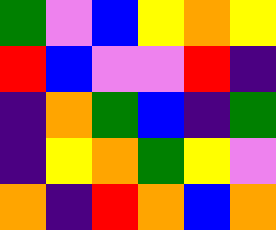[["green", "violet", "blue", "yellow", "orange", "yellow"], ["red", "blue", "violet", "violet", "red", "indigo"], ["indigo", "orange", "green", "blue", "indigo", "green"], ["indigo", "yellow", "orange", "green", "yellow", "violet"], ["orange", "indigo", "red", "orange", "blue", "orange"]]